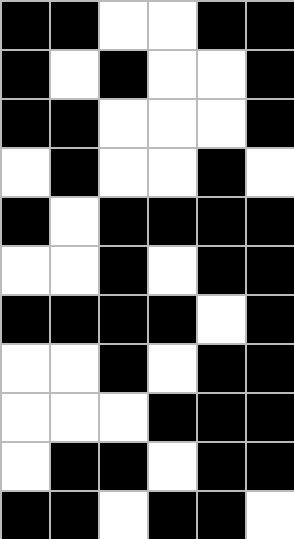[["black", "black", "white", "white", "black", "black"], ["black", "white", "black", "white", "white", "black"], ["black", "black", "white", "white", "white", "black"], ["white", "black", "white", "white", "black", "white"], ["black", "white", "black", "black", "black", "black"], ["white", "white", "black", "white", "black", "black"], ["black", "black", "black", "black", "white", "black"], ["white", "white", "black", "white", "black", "black"], ["white", "white", "white", "black", "black", "black"], ["white", "black", "black", "white", "black", "black"], ["black", "black", "white", "black", "black", "white"]]